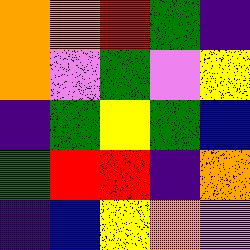[["orange", "orange", "red", "green", "indigo"], ["orange", "violet", "green", "violet", "yellow"], ["indigo", "green", "yellow", "green", "blue"], ["green", "red", "red", "indigo", "orange"], ["indigo", "blue", "yellow", "orange", "violet"]]